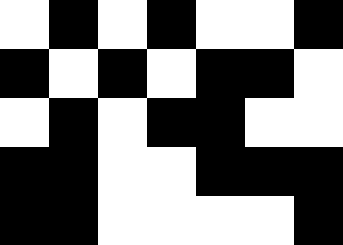[["white", "black", "white", "black", "white", "white", "black"], ["black", "white", "black", "white", "black", "black", "white"], ["white", "black", "white", "black", "black", "white", "white"], ["black", "black", "white", "white", "black", "black", "black"], ["black", "black", "white", "white", "white", "white", "black"]]